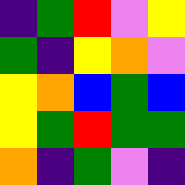[["indigo", "green", "red", "violet", "yellow"], ["green", "indigo", "yellow", "orange", "violet"], ["yellow", "orange", "blue", "green", "blue"], ["yellow", "green", "red", "green", "green"], ["orange", "indigo", "green", "violet", "indigo"]]